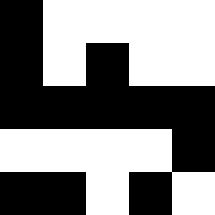[["black", "white", "white", "white", "white"], ["black", "white", "black", "white", "white"], ["black", "black", "black", "black", "black"], ["white", "white", "white", "white", "black"], ["black", "black", "white", "black", "white"]]